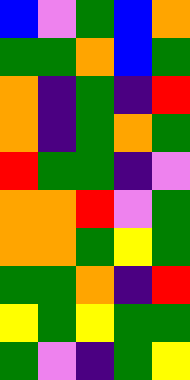[["blue", "violet", "green", "blue", "orange"], ["green", "green", "orange", "blue", "green"], ["orange", "indigo", "green", "indigo", "red"], ["orange", "indigo", "green", "orange", "green"], ["red", "green", "green", "indigo", "violet"], ["orange", "orange", "red", "violet", "green"], ["orange", "orange", "green", "yellow", "green"], ["green", "green", "orange", "indigo", "red"], ["yellow", "green", "yellow", "green", "green"], ["green", "violet", "indigo", "green", "yellow"]]